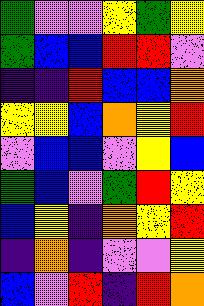[["green", "violet", "violet", "yellow", "green", "yellow"], ["green", "blue", "blue", "red", "red", "violet"], ["indigo", "indigo", "red", "blue", "blue", "orange"], ["yellow", "yellow", "blue", "orange", "yellow", "red"], ["violet", "blue", "blue", "violet", "yellow", "blue"], ["green", "blue", "violet", "green", "red", "yellow"], ["blue", "yellow", "indigo", "orange", "yellow", "red"], ["indigo", "orange", "indigo", "violet", "violet", "yellow"], ["blue", "violet", "red", "indigo", "red", "orange"]]